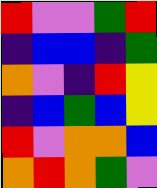[["red", "violet", "violet", "green", "red"], ["indigo", "blue", "blue", "indigo", "green"], ["orange", "violet", "indigo", "red", "yellow"], ["indigo", "blue", "green", "blue", "yellow"], ["red", "violet", "orange", "orange", "blue"], ["orange", "red", "orange", "green", "violet"]]